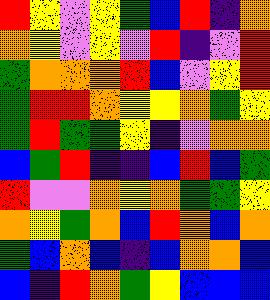[["red", "yellow", "violet", "yellow", "green", "blue", "red", "indigo", "orange"], ["orange", "yellow", "violet", "yellow", "violet", "red", "indigo", "violet", "red"], ["green", "orange", "orange", "orange", "red", "blue", "violet", "yellow", "red"], ["green", "red", "red", "orange", "yellow", "yellow", "orange", "green", "yellow"], ["green", "red", "green", "green", "yellow", "indigo", "violet", "orange", "orange"], ["blue", "green", "red", "indigo", "indigo", "blue", "red", "blue", "green"], ["red", "violet", "violet", "orange", "yellow", "orange", "green", "green", "yellow"], ["orange", "yellow", "green", "orange", "blue", "red", "orange", "blue", "orange"], ["green", "blue", "orange", "blue", "indigo", "blue", "orange", "orange", "blue"], ["blue", "indigo", "red", "orange", "green", "yellow", "blue", "blue", "blue"]]